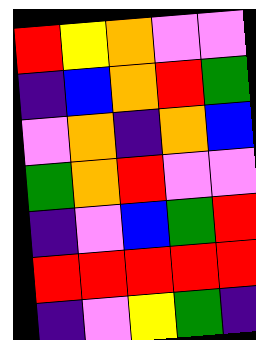[["red", "yellow", "orange", "violet", "violet"], ["indigo", "blue", "orange", "red", "green"], ["violet", "orange", "indigo", "orange", "blue"], ["green", "orange", "red", "violet", "violet"], ["indigo", "violet", "blue", "green", "red"], ["red", "red", "red", "red", "red"], ["indigo", "violet", "yellow", "green", "indigo"]]